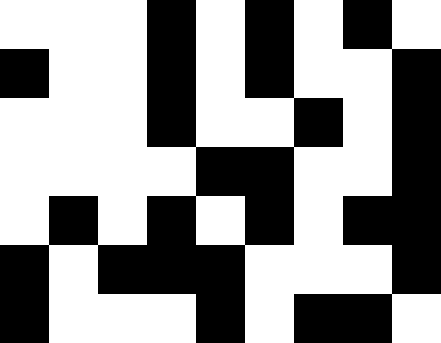[["white", "white", "white", "black", "white", "black", "white", "black", "white"], ["black", "white", "white", "black", "white", "black", "white", "white", "black"], ["white", "white", "white", "black", "white", "white", "black", "white", "black"], ["white", "white", "white", "white", "black", "black", "white", "white", "black"], ["white", "black", "white", "black", "white", "black", "white", "black", "black"], ["black", "white", "black", "black", "black", "white", "white", "white", "black"], ["black", "white", "white", "white", "black", "white", "black", "black", "white"]]